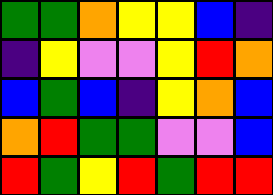[["green", "green", "orange", "yellow", "yellow", "blue", "indigo"], ["indigo", "yellow", "violet", "violet", "yellow", "red", "orange"], ["blue", "green", "blue", "indigo", "yellow", "orange", "blue"], ["orange", "red", "green", "green", "violet", "violet", "blue"], ["red", "green", "yellow", "red", "green", "red", "red"]]